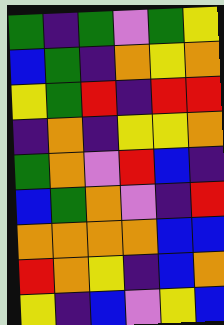[["green", "indigo", "green", "violet", "green", "yellow"], ["blue", "green", "indigo", "orange", "yellow", "orange"], ["yellow", "green", "red", "indigo", "red", "red"], ["indigo", "orange", "indigo", "yellow", "yellow", "orange"], ["green", "orange", "violet", "red", "blue", "indigo"], ["blue", "green", "orange", "violet", "indigo", "red"], ["orange", "orange", "orange", "orange", "blue", "blue"], ["red", "orange", "yellow", "indigo", "blue", "orange"], ["yellow", "indigo", "blue", "violet", "yellow", "blue"]]